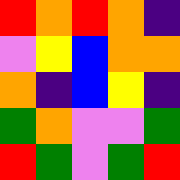[["red", "orange", "red", "orange", "indigo"], ["violet", "yellow", "blue", "orange", "orange"], ["orange", "indigo", "blue", "yellow", "indigo"], ["green", "orange", "violet", "violet", "green"], ["red", "green", "violet", "green", "red"]]